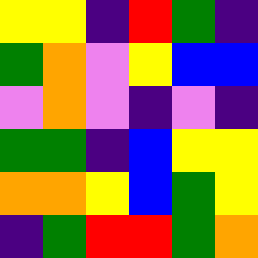[["yellow", "yellow", "indigo", "red", "green", "indigo"], ["green", "orange", "violet", "yellow", "blue", "blue"], ["violet", "orange", "violet", "indigo", "violet", "indigo"], ["green", "green", "indigo", "blue", "yellow", "yellow"], ["orange", "orange", "yellow", "blue", "green", "yellow"], ["indigo", "green", "red", "red", "green", "orange"]]